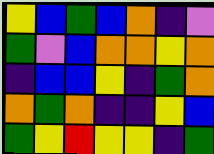[["yellow", "blue", "green", "blue", "orange", "indigo", "violet"], ["green", "violet", "blue", "orange", "orange", "yellow", "orange"], ["indigo", "blue", "blue", "yellow", "indigo", "green", "orange"], ["orange", "green", "orange", "indigo", "indigo", "yellow", "blue"], ["green", "yellow", "red", "yellow", "yellow", "indigo", "green"]]